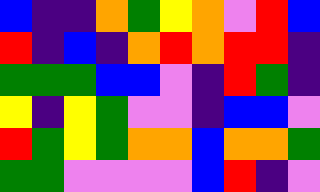[["blue", "indigo", "indigo", "orange", "green", "yellow", "orange", "violet", "red", "blue"], ["red", "indigo", "blue", "indigo", "orange", "red", "orange", "red", "red", "indigo"], ["green", "green", "green", "blue", "blue", "violet", "indigo", "red", "green", "indigo"], ["yellow", "indigo", "yellow", "green", "violet", "violet", "indigo", "blue", "blue", "violet"], ["red", "green", "yellow", "green", "orange", "orange", "blue", "orange", "orange", "green"], ["green", "green", "violet", "violet", "violet", "violet", "blue", "red", "indigo", "violet"]]